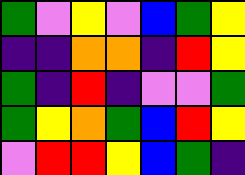[["green", "violet", "yellow", "violet", "blue", "green", "yellow"], ["indigo", "indigo", "orange", "orange", "indigo", "red", "yellow"], ["green", "indigo", "red", "indigo", "violet", "violet", "green"], ["green", "yellow", "orange", "green", "blue", "red", "yellow"], ["violet", "red", "red", "yellow", "blue", "green", "indigo"]]